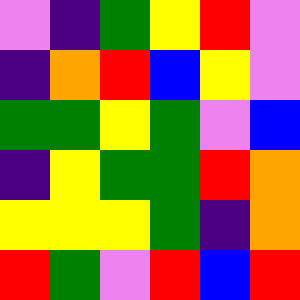[["violet", "indigo", "green", "yellow", "red", "violet"], ["indigo", "orange", "red", "blue", "yellow", "violet"], ["green", "green", "yellow", "green", "violet", "blue"], ["indigo", "yellow", "green", "green", "red", "orange"], ["yellow", "yellow", "yellow", "green", "indigo", "orange"], ["red", "green", "violet", "red", "blue", "red"]]